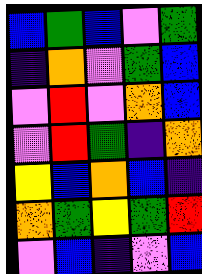[["blue", "green", "blue", "violet", "green"], ["indigo", "orange", "violet", "green", "blue"], ["violet", "red", "violet", "orange", "blue"], ["violet", "red", "green", "indigo", "orange"], ["yellow", "blue", "orange", "blue", "indigo"], ["orange", "green", "yellow", "green", "red"], ["violet", "blue", "indigo", "violet", "blue"]]